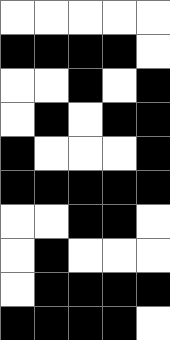[["white", "white", "white", "white", "white"], ["black", "black", "black", "black", "white"], ["white", "white", "black", "white", "black"], ["white", "black", "white", "black", "black"], ["black", "white", "white", "white", "black"], ["black", "black", "black", "black", "black"], ["white", "white", "black", "black", "white"], ["white", "black", "white", "white", "white"], ["white", "black", "black", "black", "black"], ["black", "black", "black", "black", "white"]]